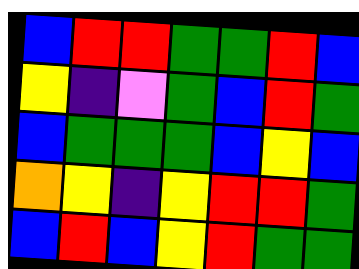[["blue", "red", "red", "green", "green", "red", "blue"], ["yellow", "indigo", "violet", "green", "blue", "red", "green"], ["blue", "green", "green", "green", "blue", "yellow", "blue"], ["orange", "yellow", "indigo", "yellow", "red", "red", "green"], ["blue", "red", "blue", "yellow", "red", "green", "green"]]